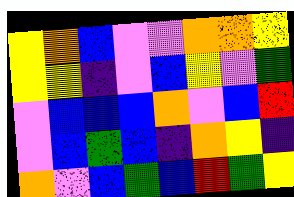[["yellow", "orange", "blue", "violet", "violet", "orange", "orange", "yellow"], ["yellow", "yellow", "indigo", "violet", "blue", "yellow", "violet", "green"], ["violet", "blue", "blue", "blue", "orange", "violet", "blue", "red"], ["violet", "blue", "green", "blue", "indigo", "orange", "yellow", "indigo"], ["orange", "violet", "blue", "green", "blue", "red", "green", "yellow"]]